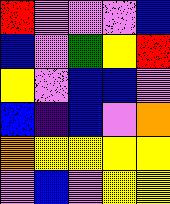[["red", "violet", "violet", "violet", "blue"], ["blue", "violet", "green", "yellow", "red"], ["yellow", "violet", "blue", "blue", "violet"], ["blue", "indigo", "blue", "violet", "orange"], ["orange", "yellow", "yellow", "yellow", "yellow"], ["violet", "blue", "violet", "yellow", "yellow"]]